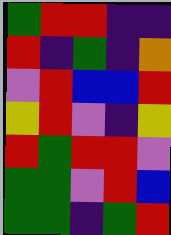[["green", "red", "red", "indigo", "indigo"], ["red", "indigo", "green", "indigo", "orange"], ["violet", "red", "blue", "blue", "red"], ["yellow", "red", "violet", "indigo", "yellow"], ["red", "green", "red", "red", "violet"], ["green", "green", "violet", "red", "blue"], ["green", "green", "indigo", "green", "red"]]